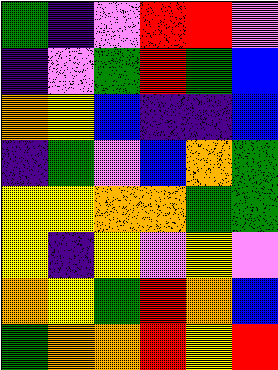[["green", "indigo", "violet", "red", "red", "violet"], ["indigo", "violet", "green", "red", "green", "blue"], ["orange", "yellow", "blue", "indigo", "indigo", "blue"], ["indigo", "green", "violet", "blue", "orange", "green"], ["yellow", "yellow", "orange", "orange", "green", "green"], ["yellow", "indigo", "yellow", "violet", "yellow", "violet"], ["orange", "yellow", "green", "red", "orange", "blue"], ["green", "orange", "orange", "red", "yellow", "red"]]